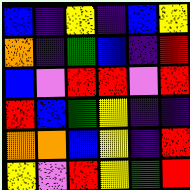[["blue", "indigo", "yellow", "indigo", "blue", "yellow"], ["orange", "indigo", "green", "blue", "indigo", "red"], ["blue", "violet", "red", "red", "violet", "red"], ["red", "blue", "green", "yellow", "indigo", "indigo"], ["orange", "orange", "blue", "yellow", "indigo", "red"], ["yellow", "violet", "red", "yellow", "green", "red"]]